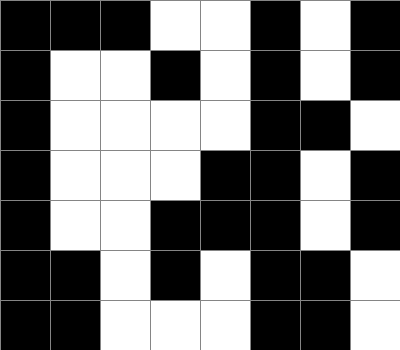[["black", "black", "black", "white", "white", "black", "white", "black"], ["black", "white", "white", "black", "white", "black", "white", "black"], ["black", "white", "white", "white", "white", "black", "black", "white"], ["black", "white", "white", "white", "black", "black", "white", "black"], ["black", "white", "white", "black", "black", "black", "white", "black"], ["black", "black", "white", "black", "white", "black", "black", "white"], ["black", "black", "white", "white", "white", "black", "black", "white"]]